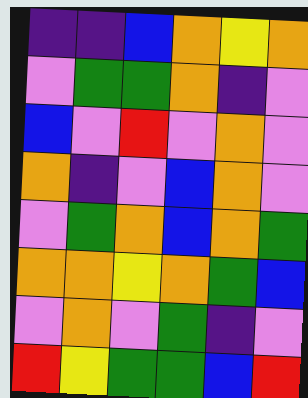[["indigo", "indigo", "blue", "orange", "yellow", "orange"], ["violet", "green", "green", "orange", "indigo", "violet"], ["blue", "violet", "red", "violet", "orange", "violet"], ["orange", "indigo", "violet", "blue", "orange", "violet"], ["violet", "green", "orange", "blue", "orange", "green"], ["orange", "orange", "yellow", "orange", "green", "blue"], ["violet", "orange", "violet", "green", "indigo", "violet"], ["red", "yellow", "green", "green", "blue", "red"]]